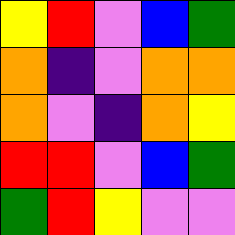[["yellow", "red", "violet", "blue", "green"], ["orange", "indigo", "violet", "orange", "orange"], ["orange", "violet", "indigo", "orange", "yellow"], ["red", "red", "violet", "blue", "green"], ["green", "red", "yellow", "violet", "violet"]]